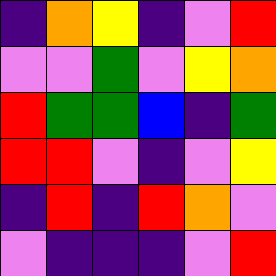[["indigo", "orange", "yellow", "indigo", "violet", "red"], ["violet", "violet", "green", "violet", "yellow", "orange"], ["red", "green", "green", "blue", "indigo", "green"], ["red", "red", "violet", "indigo", "violet", "yellow"], ["indigo", "red", "indigo", "red", "orange", "violet"], ["violet", "indigo", "indigo", "indigo", "violet", "red"]]